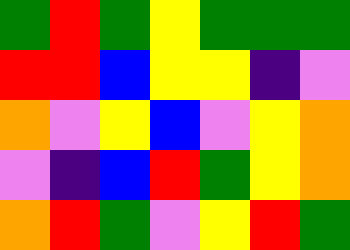[["green", "red", "green", "yellow", "green", "green", "green"], ["red", "red", "blue", "yellow", "yellow", "indigo", "violet"], ["orange", "violet", "yellow", "blue", "violet", "yellow", "orange"], ["violet", "indigo", "blue", "red", "green", "yellow", "orange"], ["orange", "red", "green", "violet", "yellow", "red", "green"]]